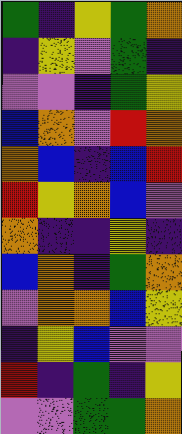[["green", "indigo", "yellow", "green", "orange"], ["indigo", "yellow", "violet", "green", "indigo"], ["violet", "violet", "indigo", "green", "yellow"], ["blue", "orange", "violet", "red", "orange"], ["orange", "blue", "indigo", "blue", "red"], ["red", "yellow", "orange", "blue", "violet"], ["orange", "indigo", "indigo", "yellow", "indigo"], ["blue", "orange", "indigo", "green", "orange"], ["violet", "orange", "orange", "blue", "yellow"], ["indigo", "yellow", "blue", "violet", "violet"], ["red", "indigo", "green", "indigo", "yellow"], ["violet", "violet", "green", "green", "orange"]]